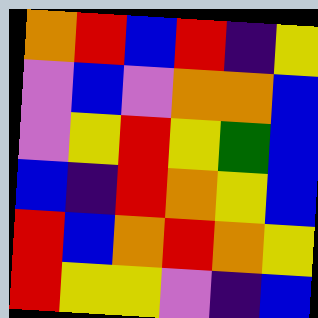[["orange", "red", "blue", "red", "indigo", "yellow"], ["violet", "blue", "violet", "orange", "orange", "blue"], ["violet", "yellow", "red", "yellow", "green", "blue"], ["blue", "indigo", "red", "orange", "yellow", "blue"], ["red", "blue", "orange", "red", "orange", "yellow"], ["red", "yellow", "yellow", "violet", "indigo", "blue"]]